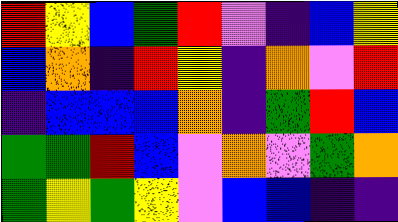[["red", "yellow", "blue", "green", "red", "violet", "indigo", "blue", "yellow"], ["blue", "orange", "indigo", "red", "yellow", "indigo", "orange", "violet", "red"], ["indigo", "blue", "blue", "blue", "orange", "indigo", "green", "red", "blue"], ["green", "green", "red", "blue", "violet", "orange", "violet", "green", "orange"], ["green", "yellow", "green", "yellow", "violet", "blue", "blue", "indigo", "indigo"]]